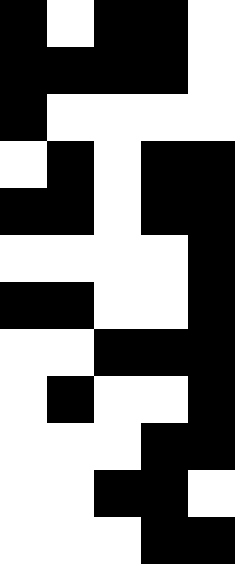[["black", "white", "black", "black", "white"], ["black", "black", "black", "black", "white"], ["black", "white", "white", "white", "white"], ["white", "black", "white", "black", "black"], ["black", "black", "white", "black", "black"], ["white", "white", "white", "white", "black"], ["black", "black", "white", "white", "black"], ["white", "white", "black", "black", "black"], ["white", "black", "white", "white", "black"], ["white", "white", "white", "black", "black"], ["white", "white", "black", "black", "white"], ["white", "white", "white", "black", "black"]]